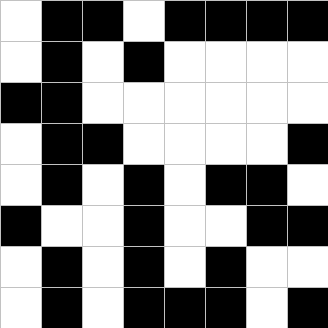[["white", "black", "black", "white", "black", "black", "black", "black"], ["white", "black", "white", "black", "white", "white", "white", "white"], ["black", "black", "white", "white", "white", "white", "white", "white"], ["white", "black", "black", "white", "white", "white", "white", "black"], ["white", "black", "white", "black", "white", "black", "black", "white"], ["black", "white", "white", "black", "white", "white", "black", "black"], ["white", "black", "white", "black", "white", "black", "white", "white"], ["white", "black", "white", "black", "black", "black", "white", "black"]]